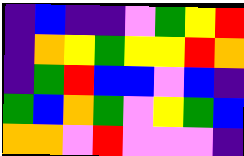[["indigo", "blue", "indigo", "indigo", "violet", "green", "yellow", "red"], ["indigo", "orange", "yellow", "green", "yellow", "yellow", "red", "orange"], ["indigo", "green", "red", "blue", "blue", "violet", "blue", "indigo"], ["green", "blue", "orange", "green", "violet", "yellow", "green", "blue"], ["orange", "orange", "violet", "red", "violet", "violet", "violet", "indigo"]]